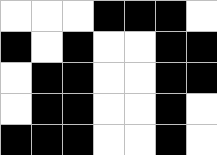[["white", "white", "white", "black", "black", "black", "white"], ["black", "white", "black", "white", "white", "black", "black"], ["white", "black", "black", "white", "white", "black", "black"], ["white", "black", "black", "white", "white", "black", "white"], ["black", "black", "black", "white", "white", "black", "white"]]